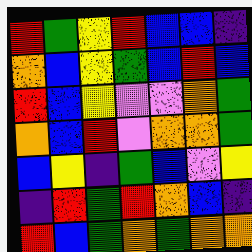[["red", "green", "yellow", "red", "blue", "blue", "indigo"], ["orange", "blue", "yellow", "green", "blue", "red", "blue"], ["red", "blue", "yellow", "violet", "violet", "orange", "green"], ["orange", "blue", "red", "violet", "orange", "orange", "green"], ["blue", "yellow", "indigo", "green", "blue", "violet", "yellow"], ["indigo", "red", "green", "red", "orange", "blue", "indigo"], ["red", "blue", "green", "orange", "green", "orange", "orange"]]